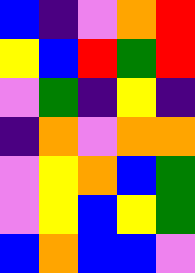[["blue", "indigo", "violet", "orange", "red"], ["yellow", "blue", "red", "green", "red"], ["violet", "green", "indigo", "yellow", "indigo"], ["indigo", "orange", "violet", "orange", "orange"], ["violet", "yellow", "orange", "blue", "green"], ["violet", "yellow", "blue", "yellow", "green"], ["blue", "orange", "blue", "blue", "violet"]]